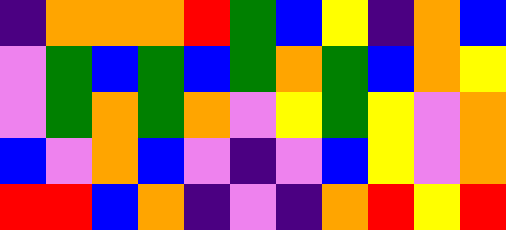[["indigo", "orange", "orange", "orange", "red", "green", "blue", "yellow", "indigo", "orange", "blue"], ["violet", "green", "blue", "green", "blue", "green", "orange", "green", "blue", "orange", "yellow"], ["violet", "green", "orange", "green", "orange", "violet", "yellow", "green", "yellow", "violet", "orange"], ["blue", "violet", "orange", "blue", "violet", "indigo", "violet", "blue", "yellow", "violet", "orange"], ["red", "red", "blue", "orange", "indigo", "violet", "indigo", "orange", "red", "yellow", "red"]]